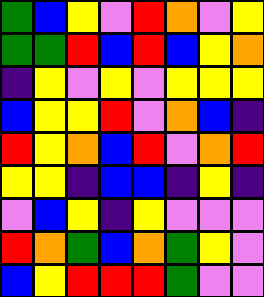[["green", "blue", "yellow", "violet", "red", "orange", "violet", "yellow"], ["green", "green", "red", "blue", "red", "blue", "yellow", "orange"], ["indigo", "yellow", "violet", "yellow", "violet", "yellow", "yellow", "yellow"], ["blue", "yellow", "yellow", "red", "violet", "orange", "blue", "indigo"], ["red", "yellow", "orange", "blue", "red", "violet", "orange", "red"], ["yellow", "yellow", "indigo", "blue", "blue", "indigo", "yellow", "indigo"], ["violet", "blue", "yellow", "indigo", "yellow", "violet", "violet", "violet"], ["red", "orange", "green", "blue", "orange", "green", "yellow", "violet"], ["blue", "yellow", "red", "red", "red", "green", "violet", "violet"]]